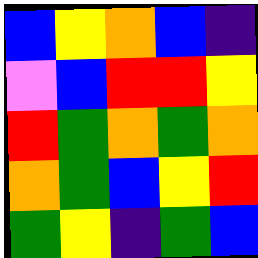[["blue", "yellow", "orange", "blue", "indigo"], ["violet", "blue", "red", "red", "yellow"], ["red", "green", "orange", "green", "orange"], ["orange", "green", "blue", "yellow", "red"], ["green", "yellow", "indigo", "green", "blue"]]